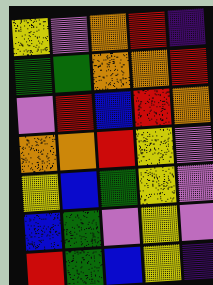[["yellow", "violet", "orange", "red", "indigo"], ["green", "green", "orange", "orange", "red"], ["violet", "red", "blue", "red", "orange"], ["orange", "orange", "red", "yellow", "violet"], ["yellow", "blue", "green", "yellow", "violet"], ["blue", "green", "violet", "yellow", "violet"], ["red", "green", "blue", "yellow", "indigo"]]